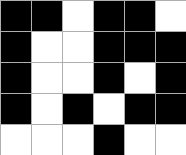[["black", "black", "white", "black", "black", "white"], ["black", "white", "white", "black", "black", "black"], ["black", "white", "white", "black", "white", "black"], ["black", "white", "black", "white", "black", "black"], ["white", "white", "white", "black", "white", "white"]]